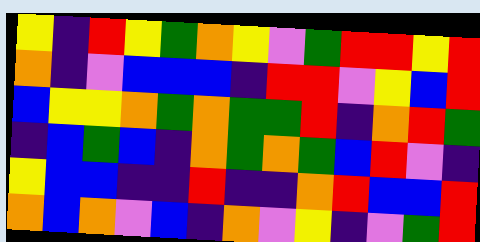[["yellow", "indigo", "red", "yellow", "green", "orange", "yellow", "violet", "green", "red", "red", "yellow", "red"], ["orange", "indigo", "violet", "blue", "blue", "blue", "indigo", "red", "red", "violet", "yellow", "blue", "red"], ["blue", "yellow", "yellow", "orange", "green", "orange", "green", "green", "red", "indigo", "orange", "red", "green"], ["indigo", "blue", "green", "blue", "indigo", "orange", "green", "orange", "green", "blue", "red", "violet", "indigo"], ["yellow", "blue", "blue", "indigo", "indigo", "red", "indigo", "indigo", "orange", "red", "blue", "blue", "red"], ["orange", "blue", "orange", "violet", "blue", "indigo", "orange", "violet", "yellow", "indigo", "violet", "green", "red"]]